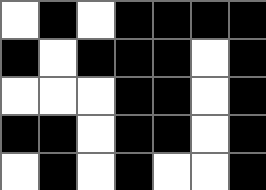[["white", "black", "white", "black", "black", "black", "black"], ["black", "white", "black", "black", "black", "white", "black"], ["white", "white", "white", "black", "black", "white", "black"], ["black", "black", "white", "black", "black", "white", "black"], ["white", "black", "white", "black", "white", "white", "black"]]